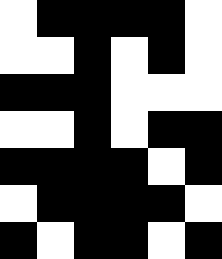[["white", "black", "black", "black", "black", "white"], ["white", "white", "black", "white", "black", "white"], ["black", "black", "black", "white", "white", "white"], ["white", "white", "black", "white", "black", "black"], ["black", "black", "black", "black", "white", "black"], ["white", "black", "black", "black", "black", "white"], ["black", "white", "black", "black", "white", "black"]]